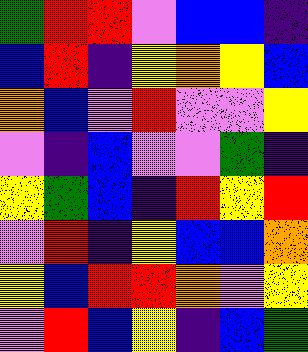[["green", "red", "red", "violet", "blue", "blue", "indigo"], ["blue", "red", "indigo", "yellow", "orange", "yellow", "blue"], ["orange", "blue", "violet", "red", "violet", "violet", "yellow"], ["violet", "indigo", "blue", "violet", "violet", "green", "indigo"], ["yellow", "green", "blue", "indigo", "red", "yellow", "red"], ["violet", "red", "indigo", "yellow", "blue", "blue", "orange"], ["yellow", "blue", "red", "red", "orange", "violet", "yellow"], ["violet", "red", "blue", "yellow", "indigo", "blue", "green"]]